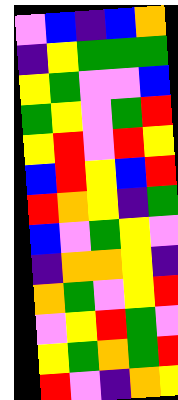[["violet", "blue", "indigo", "blue", "orange"], ["indigo", "yellow", "green", "green", "green"], ["yellow", "green", "violet", "violet", "blue"], ["green", "yellow", "violet", "green", "red"], ["yellow", "red", "violet", "red", "yellow"], ["blue", "red", "yellow", "blue", "red"], ["red", "orange", "yellow", "indigo", "green"], ["blue", "violet", "green", "yellow", "violet"], ["indigo", "orange", "orange", "yellow", "indigo"], ["orange", "green", "violet", "yellow", "red"], ["violet", "yellow", "red", "green", "violet"], ["yellow", "green", "orange", "green", "red"], ["red", "violet", "indigo", "orange", "yellow"]]